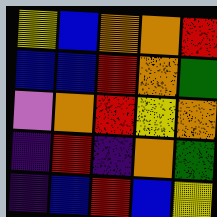[["yellow", "blue", "orange", "orange", "red"], ["blue", "blue", "red", "orange", "green"], ["violet", "orange", "red", "yellow", "orange"], ["indigo", "red", "indigo", "orange", "green"], ["indigo", "blue", "red", "blue", "yellow"]]